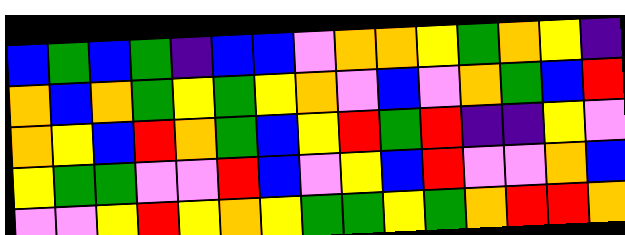[["blue", "green", "blue", "green", "indigo", "blue", "blue", "violet", "orange", "orange", "yellow", "green", "orange", "yellow", "indigo"], ["orange", "blue", "orange", "green", "yellow", "green", "yellow", "orange", "violet", "blue", "violet", "orange", "green", "blue", "red"], ["orange", "yellow", "blue", "red", "orange", "green", "blue", "yellow", "red", "green", "red", "indigo", "indigo", "yellow", "violet"], ["yellow", "green", "green", "violet", "violet", "red", "blue", "violet", "yellow", "blue", "red", "violet", "violet", "orange", "blue"], ["violet", "violet", "yellow", "red", "yellow", "orange", "yellow", "green", "green", "yellow", "green", "orange", "red", "red", "orange"]]